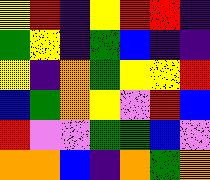[["yellow", "red", "indigo", "yellow", "red", "red", "indigo"], ["green", "yellow", "indigo", "green", "blue", "indigo", "indigo"], ["yellow", "indigo", "orange", "green", "yellow", "yellow", "red"], ["blue", "green", "orange", "yellow", "violet", "red", "blue"], ["red", "violet", "violet", "green", "green", "blue", "violet"], ["orange", "orange", "blue", "indigo", "orange", "green", "orange"]]